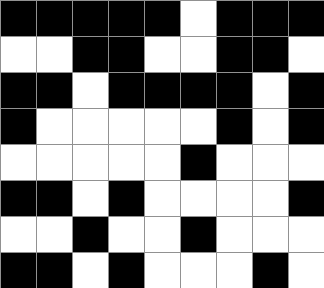[["black", "black", "black", "black", "black", "white", "black", "black", "black"], ["white", "white", "black", "black", "white", "white", "black", "black", "white"], ["black", "black", "white", "black", "black", "black", "black", "white", "black"], ["black", "white", "white", "white", "white", "white", "black", "white", "black"], ["white", "white", "white", "white", "white", "black", "white", "white", "white"], ["black", "black", "white", "black", "white", "white", "white", "white", "black"], ["white", "white", "black", "white", "white", "black", "white", "white", "white"], ["black", "black", "white", "black", "white", "white", "white", "black", "white"]]